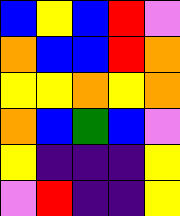[["blue", "yellow", "blue", "red", "violet"], ["orange", "blue", "blue", "red", "orange"], ["yellow", "yellow", "orange", "yellow", "orange"], ["orange", "blue", "green", "blue", "violet"], ["yellow", "indigo", "indigo", "indigo", "yellow"], ["violet", "red", "indigo", "indigo", "yellow"]]